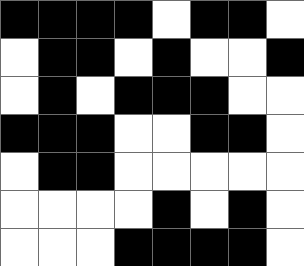[["black", "black", "black", "black", "white", "black", "black", "white"], ["white", "black", "black", "white", "black", "white", "white", "black"], ["white", "black", "white", "black", "black", "black", "white", "white"], ["black", "black", "black", "white", "white", "black", "black", "white"], ["white", "black", "black", "white", "white", "white", "white", "white"], ["white", "white", "white", "white", "black", "white", "black", "white"], ["white", "white", "white", "black", "black", "black", "black", "white"]]